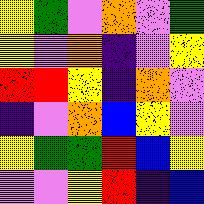[["yellow", "green", "violet", "orange", "violet", "green"], ["yellow", "violet", "orange", "indigo", "violet", "yellow"], ["red", "red", "yellow", "indigo", "orange", "violet"], ["indigo", "violet", "orange", "blue", "yellow", "violet"], ["yellow", "green", "green", "red", "blue", "yellow"], ["violet", "violet", "yellow", "red", "indigo", "blue"]]